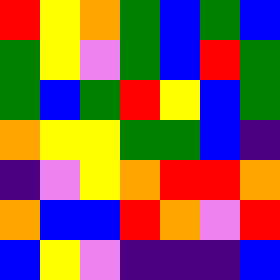[["red", "yellow", "orange", "green", "blue", "green", "blue"], ["green", "yellow", "violet", "green", "blue", "red", "green"], ["green", "blue", "green", "red", "yellow", "blue", "green"], ["orange", "yellow", "yellow", "green", "green", "blue", "indigo"], ["indigo", "violet", "yellow", "orange", "red", "red", "orange"], ["orange", "blue", "blue", "red", "orange", "violet", "red"], ["blue", "yellow", "violet", "indigo", "indigo", "indigo", "blue"]]